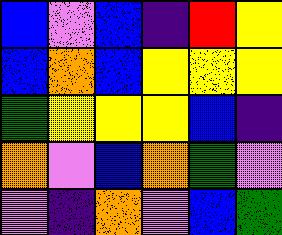[["blue", "violet", "blue", "indigo", "red", "yellow"], ["blue", "orange", "blue", "yellow", "yellow", "yellow"], ["green", "yellow", "yellow", "yellow", "blue", "indigo"], ["orange", "violet", "blue", "orange", "green", "violet"], ["violet", "indigo", "orange", "violet", "blue", "green"]]